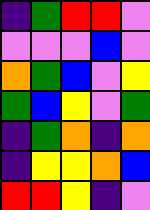[["indigo", "green", "red", "red", "violet"], ["violet", "violet", "violet", "blue", "violet"], ["orange", "green", "blue", "violet", "yellow"], ["green", "blue", "yellow", "violet", "green"], ["indigo", "green", "orange", "indigo", "orange"], ["indigo", "yellow", "yellow", "orange", "blue"], ["red", "red", "yellow", "indigo", "violet"]]